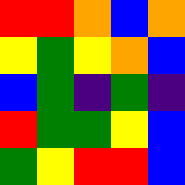[["red", "red", "orange", "blue", "orange"], ["yellow", "green", "yellow", "orange", "blue"], ["blue", "green", "indigo", "green", "indigo"], ["red", "green", "green", "yellow", "blue"], ["green", "yellow", "red", "red", "blue"]]